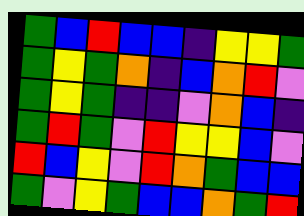[["green", "blue", "red", "blue", "blue", "indigo", "yellow", "yellow", "green"], ["green", "yellow", "green", "orange", "indigo", "blue", "orange", "red", "violet"], ["green", "yellow", "green", "indigo", "indigo", "violet", "orange", "blue", "indigo"], ["green", "red", "green", "violet", "red", "yellow", "yellow", "blue", "violet"], ["red", "blue", "yellow", "violet", "red", "orange", "green", "blue", "blue"], ["green", "violet", "yellow", "green", "blue", "blue", "orange", "green", "red"]]